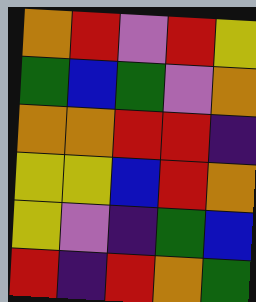[["orange", "red", "violet", "red", "yellow"], ["green", "blue", "green", "violet", "orange"], ["orange", "orange", "red", "red", "indigo"], ["yellow", "yellow", "blue", "red", "orange"], ["yellow", "violet", "indigo", "green", "blue"], ["red", "indigo", "red", "orange", "green"]]